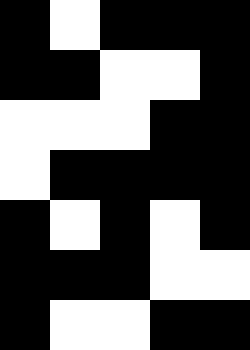[["black", "white", "black", "black", "black"], ["black", "black", "white", "white", "black"], ["white", "white", "white", "black", "black"], ["white", "black", "black", "black", "black"], ["black", "white", "black", "white", "black"], ["black", "black", "black", "white", "white"], ["black", "white", "white", "black", "black"]]